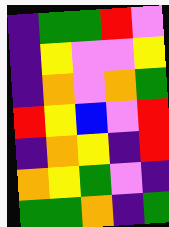[["indigo", "green", "green", "red", "violet"], ["indigo", "yellow", "violet", "violet", "yellow"], ["indigo", "orange", "violet", "orange", "green"], ["red", "yellow", "blue", "violet", "red"], ["indigo", "orange", "yellow", "indigo", "red"], ["orange", "yellow", "green", "violet", "indigo"], ["green", "green", "orange", "indigo", "green"]]